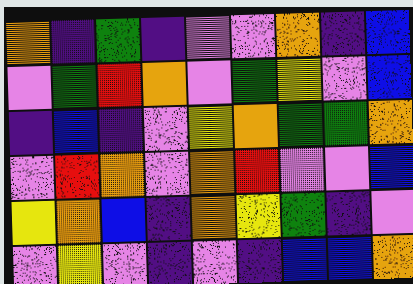[["orange", "indigo", "green", "indigo", "violet", "violet", "orange", "indigo", "blue"], ["violet", "green", "red", "orange", "violet", "green", "yellow", "violet", "blue"], ["indigo", "blue", "indigo", "violet", "yellow", "orange", "green", "green", "orange"], ["violet", "red", "orange", "violet", "orange", "red", "violet", "violet", "blue"], ["yellow", "orange", "blue", "indigo", "orange", "yellow", "green", "indigo", "violet"], ["violet", "yellow", "violet", "indigo", "violet", "indigo", "blue", "blue", "orange"]]